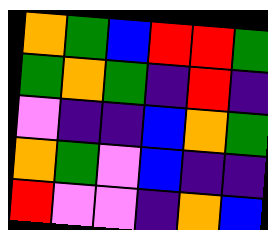[["orange", "green", "blue", "red", "red", "green"], ["green", "orange", "green", "indigo", "red", "indigo"], ["violet", "indigo", "indigo", "blue", "orange", "green"], ["orange", "green", "violet", "blue", "indigo", "indigo"], ["red", "violet", "violet", "indigo", "orange", "blue"]]